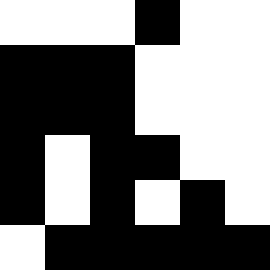[["white", "white", "white", "black", "white", "white"], ["black", "black", "black", "white", "white", "white"], ["black", "black", "black", "white", "white", "white"], ["black", "white", "black", "black", "white", "white"], ["black", "white", "black", "white", "black", "white"], ["white", "black", "black", "black", "black", "black"]]